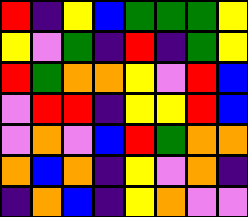[["red", "indigo", "yellow", "blue", "green", "green", "green", "yellow"], ["yellow", "violet", "green", "indigo", "red", "indigo", "green", "yellow"], ["red", "green", "orange", "orange", "yellow", "violet", "red", "blue"], ["violet", "red", "red", "indigo", "yellow", "yellow", "red", "blue"], ["violet", "orange", "violet", "blue", "red", "green", "orange", "orange"], ["orange", "blue", "orange", "indigo", "yellow", "violet", "orange", "indigo"], ["indigo", "orange", "blue", "indigo", "yellow", "orange", "violet", "violet"]]